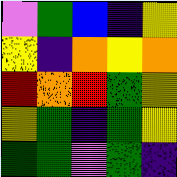[["violet", "green", "blue", "indigo", "yellow"], ["yellow", "indigo", "orange", "yellow", "orange"], ["red", "orange", "red", "green", "yellow"], ["yellow", "green", "indigo", "green", "yellow"], ["green", "green", "violet", "green", "indigo"]]